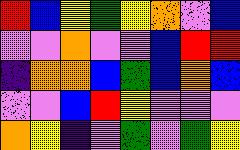[["red", "blue", "yellow", "green", "yellow", "orange", "violet", "blue"], ["violet", "violet", "orange", "violet", "violet", "blue", "red", "red"], ["indigo", "orange", "orange", "blue", "green", "blue", "orange", "blue"], ["violet", "violet", "blue", "red", "yellow", "violet", "violet", "violet"], ["orange", "yellow", "indigo", "violet", "green", "violet", "green", "yellow"]]